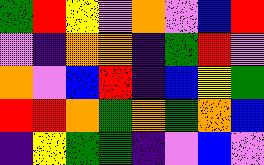[["green", "red", "yellow", "violet", "orange", "violet", "blue", "red"], ["violet", "indigo", "orange", "orange", "indigo", "green", "red", "violet"], ["orange", "violet", "blue", "red", "indigo", "blue", "yellow", "green"], ["red", "red", "orange", "green", "orange", "green", "orange", "blue"], ["indigo", "yellow", "green", "green", "indigo", "violet", "blue", "violet"]]